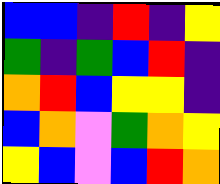[["blue", "blue", "indigo", "red", "indigo", "yellow"], ["green", "indigo", "green", "blue", "red", "indigo"], ["orange", "red", "blue", "yellow", "yellow", "indigo"], ["blue", "orange", "violet", "green", "orange", "yellow"], ["yellow", "blue", "violet", "blue", "red", "orange"]]